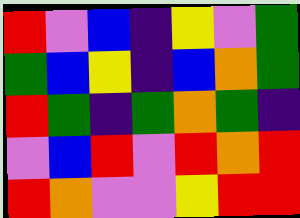[["red", "violet", "blue", "indigo", "yellow", "violet", "green"], ["green", "blue", "yellow", "indigo", "blue", "orange", "green"], ["red", "green", "indigo", "green", "orange", "green", "indigo"], ["violet", "blue", "red", "violet", "red", "orange", "red"], ["red", "orange", "violet", "violet", "yellow", "red", "red"]]